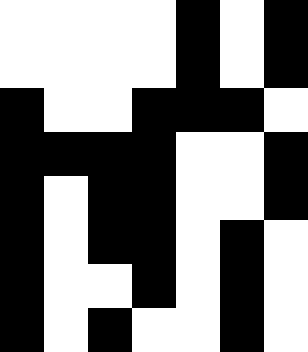[["white", "white", "white", "white", "black", "white", "black"], ["white", "white", "white", "white", "black", "white", "black"], ["black", "white", "white", "black", "black", "black", "white"], ["black", "black", "black", "black", "white", "white", "black"], ["black", "white", "black", "black", "white", "white", "black"], ["black", "white", "black", "black", "white", "black", "white"], ["black", "white", "white", "black", "white", "black", "white"], ["black", "white", "black", "white", "white", "black", "white"]]